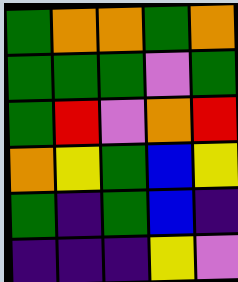[["green", "orange", "orange", "green", "orange"], ["green", "green", "green", "violet", "green"], ["green", "red", "violet", "orange", "red"], ["orange", "yellow", "green", "blue", "yellow"], ["green", "indigo", "green", "blue", "indigo"], ["indigo", "indigo", "indigo", "yellow", "violet"]]